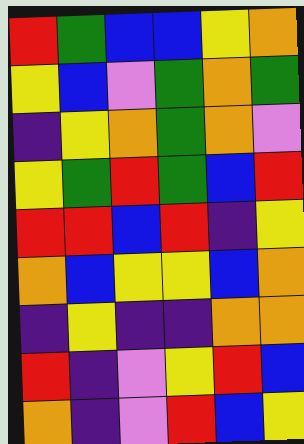[["red", "green", "blue", "blue", "yellow", "orange"], ["yellow", "blue", "violet", "green", "orange", "green"], ["indigo", "yellow", "orange", "green", "orange", "violet"], ["yellow", "green", "red", "green", "blue", "red"], ["red", "red", "blue", "red", "indigo", "yellow"], ["orange", "blue", "yellow", "yellow", "blue", "orange"], ["indigo", "yellow", "indigo", "indigo", "orange", "orange"], ["red", "indigo", "violet", "yellow", "red", "blue"], ["orange", "indigo", "violet", "red", "blue", "yellow"]]